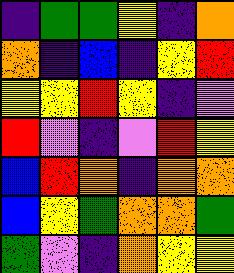[["indigo", "green", "green", "yellow", "indigo", "orange"], ["orange", "indigo", "blue", "indigo", "yellow", "red"], ["yellow", "yellow", "red", "yellow", "indigo", "violet"], ["red", "violet", "indigo", "violet", "red", "yellow"], ["blue", "red", "orange", "indigo", "orange", "orange"], ["blue", "yellow", "green", "orange", "orange", "green"], ["green", "violet", "indigo", "orange", "yellow", "yellow"]]